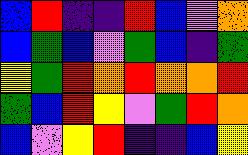[["blue", "red", "indigo", "indigo", "red", "blue", "violet", "orange"], ["blue", "green", "blue", "violet", "green", "blue", "indigo", "green"], ["yellow", "green", "red", "orange", "red", "orange", "orange", "red"], ["green", "blue", "red", "yellow", "violet", "green", "red", "orange"], ["blue", "violet", "yellow", "red", "indigo", "indigo", "blue", "yellow"]]